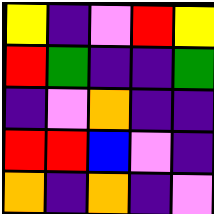[["yellow", "indigo", "violet", "red", "yellow"], ["red", "green", "indigo", "indigo", "green"], ["indigo", "violet", "orange", "indigo", "indigo"], ["red", "red", "blue", "violet", "indigo"], ["orange", "indigo", "orange", "indigo", "violet"]]